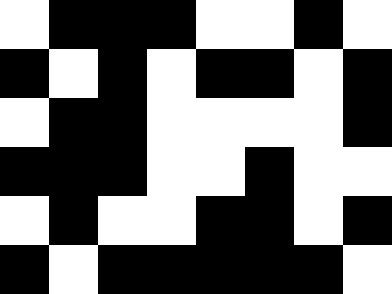[["white", "black", "black", "black", "white", "white", "black", "white"], ["black", "white", "black", "white", "black", "black", "white", "black"], ["white", "black", "black", "white", "white", "white", "white", "black"], ["black", "black", "black", "white", "white", "black", "white", "white"], ["white", "black", "white", "white", "black", "black", "white", "black"], ["black", "white", "black", "black", "black", "black", "black", "white"]]